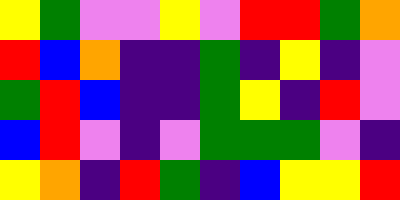[["yellow", "green", "violet", "violet", "yellow", "violet", "red", "red", "green", "orange"], ["red", "blue", "orange", "indigo", "indigo", "green", "indigo", "yellow", "indigo", "violet"], ["green", "red", "blue", "indigo", "indigo", "green", "yellow", "indigo", "red", "violet"], ["blue", "red", "violet", "indigo", "violet", "green", "green", "green", "violet", "indigo"], ["yellow", "orange", "indigo", "red", "green", "indigo", "blue", "yellow", "yellow", "red"]]